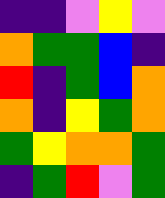[["indigo", "indigo", "violet", "yellow", "violet"], ["orange", "green", "green", "blue", "indigo"], ["red", "indigo", "green", "blue", "orange"], ["orange", "indigo", "yellow", "green", "orange"], ["green", "yellow", "orange", "orange", "green"], ["indigo", "green", "red", "violet", "green"]]